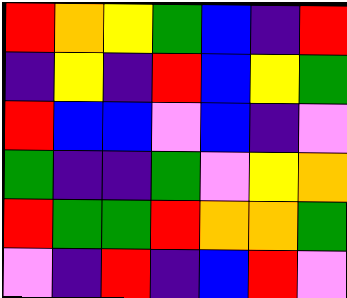[["red", "orange", "yellow", "green", "blue", "indigo", "red"], ["indigo", "yellow", "indigo", "red", "blue", "yellow", "green"], ["red", "blue", "blue", "violet", "blue", "indigo", "violet"], ["green", "indigo", "indigo", "green", "violet", "yellow", "orange"], ["red", "green", "green", "red", "orange", "orange", "green"], ["violet", "indigo", "red", "indigo", "blue", "red", "violet"]]